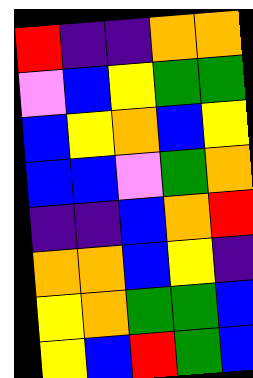[["red", "indigo", "indigo", "orange", "orange"], ["violet", "blue", "yellow", "green", "green"], ["blue", "yellow", "orange", "blue", "yellow"], ["blue", "blue", "violet", "green", "orange"], ["indigo", "indigo", "blue", "orange", "red"], ["orange", "orange", "blue", "yellow", "indigo"], ["yellow", "orange", "green", "green", "blue"], ["yellow", "blue", "red", "green", "blue"]]